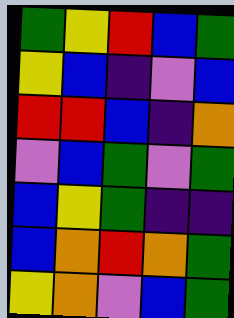[["green", "yellow", "red", "blue", "green"], ["yellow", "blue", "indigo", "violet", "blue"], ["red", "red", "blue", "indigo", "orange"], ["violet", "blue", "green", "violet", "green"], ["blue", "yellow", "green", "indigo", "indigo"], ["blue", "orange", "red", "orange", "green"], ["yellow", "orange", "violet", "blue", "green"]]